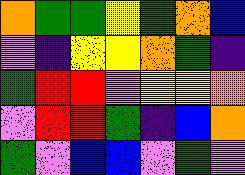[["orange", "green", "green", "yellow", "green", "orange", "blue"], ["violet", "indigo", "yellow", "yellow", "orange", "green", "indigo"], ["green", "red", "red", "violet", "yellow", "yellow", "orange"], ["violet", "red", "red", "green", "indigo", "blue", "orange"], ["green", "violet", "blue", "blue", "violet", "green", "violet"]]